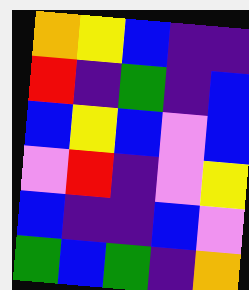[["orange", "yellow", "blue", "indigo", "indigo"], ["red", "indigo", "green", "indigo", "blue"], ["blue", "yellow", "blue", "violet", "blue"], ["violet", "red", "indigo", "violet", "yellow"], ["blue", "indigo", "indigo", "blue", "violet"], ["green", "blue", "green", "indigo", "orange"]]